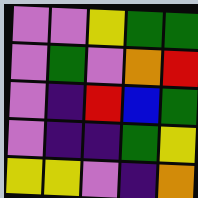[["violet", "violet", "yellow", "green", "green"], ["violet", "green", "violet", "orange", "red"], ["violet", "indigo", "red", "blue", "green"], ["violet", "indigo", "indigo", "green", "yellow"], ["yellow", "yellow", "violet", "indigo", "orange"]]